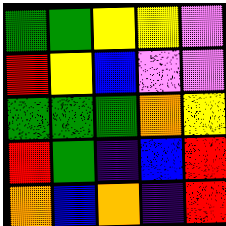[["green", "green", "yellow", "yellow", "violet"], ["red", "yellow", "blue", "violet", "violet"], ["green", "green", "green", "orange", "yellow"], ["red", "green", "indigo", "blue", "red"], ["orange", "blue", "orange", "indigo", "red"]]